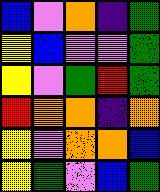[["blue", "violet", "orange", "indigo", "green"], ["yellow", "blue", "violet", "violet", "green"], ["yellow", "violet", "green", "red", "green"], ["red", "orange", "orange", "indigo", "orange"], ["yellow", "violet", "orange", "orange", "blue"], ["yellow", "green", "violet", "blue", "green"]]